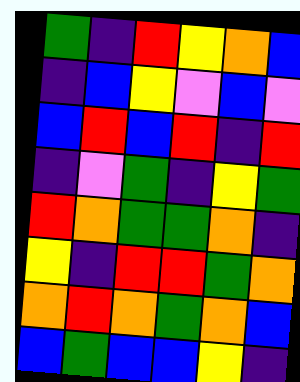[["green", "indigo", "red", "yellow", "orange", "blue"], ["indigo", "blue", "yellow", "violet", "blue", "violet"], ["blue", "red", "blue", "red", "indigo", "red"], ["indigo", "violet", "green", "indigo", "yellow", "green"], ["red", "orange", "green", "green", "orange", "indigo"], ["yellow", "indigo", "red", "red", "green", "orange"], ["orange", "red", "orange", "green", "orange", "blue"], ["blue", "green", "blue", "blue", "yellow", "indigo"]]